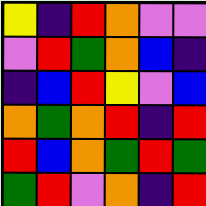[["yellow", "indigo", "red", "orange", "violet", "violet"], ["violet", "red", "green", "orange", "blue", "indigo"], ["indigo", "blue", "red", "yellow", "violet", "blue"], ["orange", "green", "orange", "red", "indigo", "red"], ["red", "blue", "orange", "green", "red", "green"], ["green", "red", "violet", "orange", "indigo", "red"]]